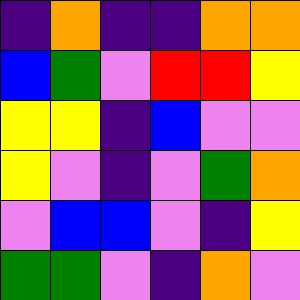[["indigo", "orange", "indigo", "indigo", "orange", "orange"], ["blue", "green", "violet", "red", "red", "yellow"], ["yellow", "yellow", "indigo", "blue", "violet", "violet"], ["yellow", "violet", "indigo", "violet", "green", "orange"], ["violet", "blue", "blue", "violet", "indigo", "yellow"], ["green", "green", "violet", "indigo", "orange", "violet"]]